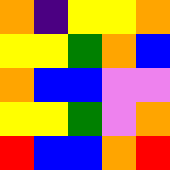[["orange", "indigo", "yellow", "yellow", "orange"], ["yellow", "yellow", "green", "orange", "blue"], ["orange", "blue", "blue", "violet", "violet"], ["yellow", "yellow", "green", "violet", "orange"], ["red", "blue", "blue", "orange", "red"]]